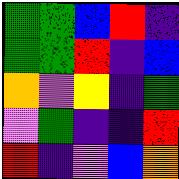[["green", "green", "blue", "red", "indigo"], ["green", "green", "red", "indigo", "blue"], ["orange", "violet", "yellow", "indigo", "green"], ["violet", "green", "indigo", "indigo", "red"], ["red", "indigo", "violet", "blue", "orange"]]